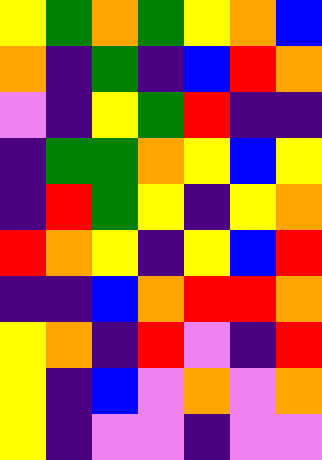[["yellow", "green", "orange", "green", "yellow", "orange", "blue"], ["orange", "indigo", "green", "indigo", "blue", "red", "orange"], ["violet", "indigo", "yellow", "green", "red", "indigo", "indigo"], ["indigo", "green", "green", "orange", "yellow", "blue", "yellow"], ["indigo", "red", "green", "yellow", "indigo", "yellow", "orange"], ["red", "orange", "yellow", "indigo", "yellow", "blue", "red"], ["indigo", "indigo", "blue", "orange", "red", "red", "orange"], ["yellow", "orange", "indigo", "red", "violet", "indigo", "red"], ["yellow", "indigo", "blue", "violet", "orange", "violet", "orange"], ["yellow", "indigo", "violet", "violet", "indigo", "violet", "violet"]]